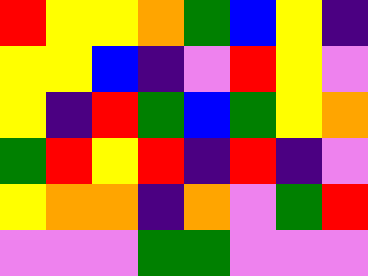[["red", "yellow", "yellow", "orange", "green", "blue", "yellow", "indigo"], ["yellow", "yellow", "blue", "indigo", "violet", "red", "yellow", "violet"], ["yellow", "indigo", "red", "green", "blue", "green", "yellow", "orange"], ["green", "red", "yellow", "red", "indigo", "red", "indigo", "violet"], ["yellow", "orange", "orange", "indigo", "orange", "violet", "green", "red"], ["violet", "violet", "violet", "green", "green", "violet", "violet", "violet"]]